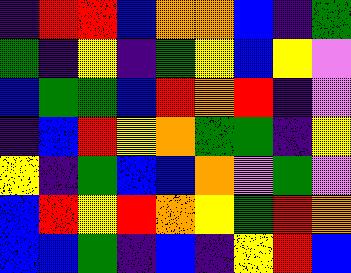[["indigo", "red", "red", "blue", "orange", "orange", "blue", "indigo", "green"], ["green", "indigo", "yellow", "indigo", "green", "yellow", "blue", "yellow", "violet"], ["blue", "green", "green", "blue", "red", "orange", "red", "indigo", "violet"], ["indigo", "blue", "red", "yellow", "orange", "green", "green", "indigo", "yellow"], ["yellow", "indigo", "green", "blue", "blue", "orange", "violet", "green", "violet"], ["blue", "red", "yellow", "red", "orange", "yellow", "green", "red", "orange"], ["blue", "blue", "green", "indigo", "blue", "indigo", "yellow", "red", "blue"]]